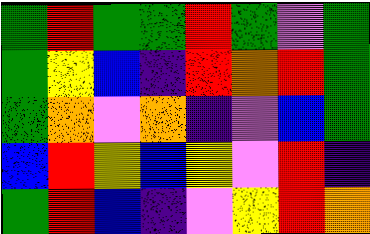[["green", "red", "green", "green", "red", "green", "violet", "green"], ["green", "yellow", "blue", "indigo", "red", "orange", "red", "green"], ["green", "orange", "violet", "orange", "indigo", "violet", "blue", "green"], ["blue", "red", "yellow", "blue", "yellow", "violet", "red", "indigo"], ["green", "red", "blue", "indigo", "violet", "yellow", "red", "orange"]]